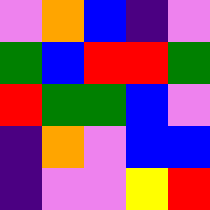[["violet", "orange", "blue", "indigo", "violet"], ["green", "blue", "red", "red", "green"], ["red", "green", "green", "blue", "violet"], ["indigo", "orange", "violet", "blue", "blue"], ["indigo", "violet", "violet", "yellow", "red"]]